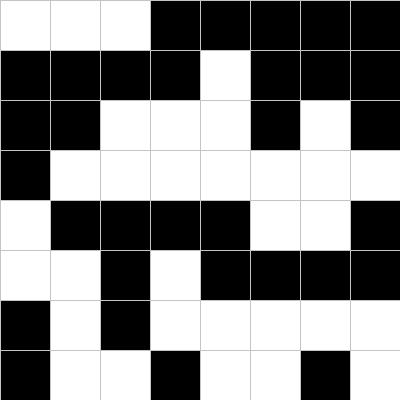[["white", "white", "white", "black", "black", "black", "black", "black"], ["black", "black", "black", "black", "white", "black", "black", "black"], ["black", "black", "white", "white", "white", "black", "white", "black"], ["black", "white", "white", "white", "white", "white", "white", "white"], ["white", "black", "black", "black", "black", "white", "white", "black"], ["white", "white", "black", "white", "black", "black", "black", "black"], ["black", "white", "black", "white", "white", "white", "white", "white"], ["black", "white", "white", "black", "white", "white", "black", "white"]]